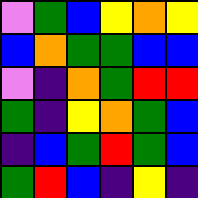[["violet", "green", "blue", "yellow", "orange", "yellow"], ["blue", "orange", "green", "green", "blue", "blue"], ["violet", "indigo", "orange", "green", "red", "red"], ["green", "indigo", "yellow", "orange", "green", "blue"], ["indigo", "blue", "green", "red", "green", "blue"], ["green", "red", "blue", "indigo", "yellow", "indigo"]]